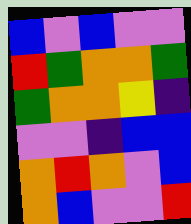[["blue", "violet", "blue", "violet", "violet"], ["red", "green", "orange", "orange", "green"], ["green", "orange", "orange", "yellow", "indigo"], ["violet", "violet", "indigo", "blue", "blue"], ["orange", "red", "orange", "violet", "blue"], ["orange", "blue", "violet", "violet", "red"]]